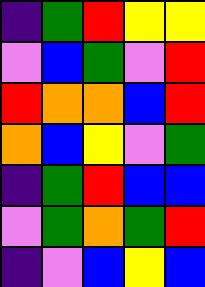[["indigo", "green", "red", "yellow", "yellow"], ["violet", "blue", "green", "violet", "red"], ["red", "orange", "orange", "blue", "red"], ["orange", "blue", "yellow", "violet", "green"], ["indigo", "green", "red", "blue", "blue"], ["violet", "green", "orange", "green", "red"], ["indigo", "violet", "blue", "yellow", "blue"]]